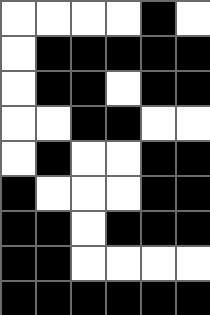[["white", "white", "white", "white", "black", "white"], ["white", "black", "black", "black", "black", "black"], ["white", "black", "black", "white", "black", "black"], ["white", "white", "black", "black", "white", "white"], ["white", "black", "white", "white", "black", "black"], ["black", "white", "white", "white", "black", "black"], ["black", "black", "white", "black", "black", "black"], ["black", "black", "white", "white", "white", "white"], ["black", "black", "black", "black", "black", "black"]]